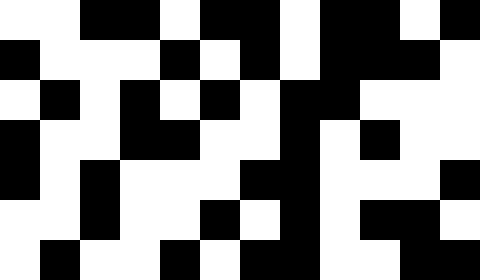[["white", "white", "black", "black", "white", "black", "black", "white", "black", "black", "white", "black"], ["black", "white", "white", "white", "black", "white", "black", "white", "black", "black", "black", "white"], ["white", "black", "white", "black", "white", "black", "white", "black", "black", "white", "white", "white"], ["black", "white", "white", "black", "black", "white", "white", "black", "white", "black", "white", "white"], ["black", "white", "black", "white", "white", "white", "black", "black", "white", "white", "white", "black"], ["white", "white", "black", "white", "white", "black", "white", "black", "white", "black", "black", "white"], ["white", "black", "white", "white", "black", "white", "black", "black", "white", "white", "black", "black"]]